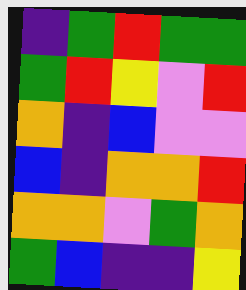[["indigo", "green", "red", "green", "green"], ["green", "red", "yellow", "violet", "red"], ["orange", "indigo", "blue", "violet", "violet"], ["blue", "indigo", "orange", "orange", "red"], ["orange", "orange", "violet", "green", "orange"], ["green", "blue", "indigo", "indigo", "yellow"]]